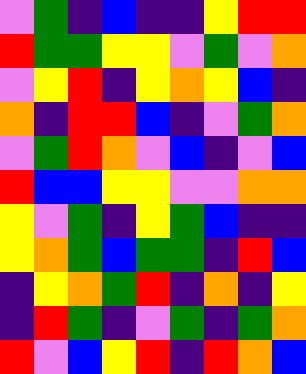[["violet", "green", "indigo", "blue", "indigo", "indigo", "yellow", "red", "red"], ["red", "green", "green", "yellow", "yellow", "violet", "green", "violet", "orange"], ["violet", "yellow", "red", "indigo", "yellow", "orange", "yellow", "blue", "indigo"], ["orange", "indigo", "red", "red", "blue", "indigo", "violet", "green", "orange"], ["violet", "green", "red", "orange", "violet", "blue", "indigo", "violet", "blue"], ["red", "blue", "blue", "yellow", "yellow", "violet", "violet", "orange", "orange"], ["yellow", "violet", "green", "indigo", "yellow", "green", "blue", "indigo", "indigo"], ["yellow", "orange", "green", "blue", "green", "green", "indigo", "red", "blue"], ["indigo", "yellow", "orange", "green", "red", "indigo", "orange", "indigo", "yellow"], ["indigo", "red", "green", "indigo", "violet", "green", "indigo", "green", "orange"], ["red", "violet", "blue", "yellow", "red", "indigo", "red", "orange", "blue"]]